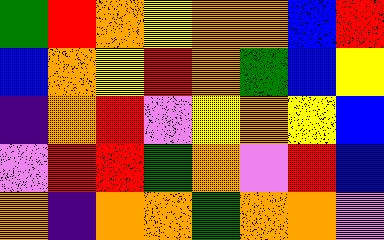[["green", "red", "orange", "yellow", "orange", "orange", "blue", "red"], ["blue", "orange", "yellow", "red", "orange", "green", "blue", "yellow"], ["indigo", "orange", "red", "violet", "yellow", "orange", "yellow", "blue"], ["violet", "red", "red", "green", "orange", "violet", "red", "blue"], ["orange", "indigo", "orange", "orange", "green", "orange", "orange", "violet"]]